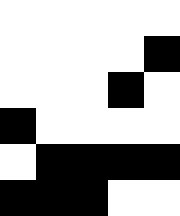[["white", "white", "white", "white", "white"], ["white", "white", "white", "white", "black"], ["white", "white", "white", "black", "white"], ["black", "white", "white", "white", "white"], ["white", "black", "black", "black", "black"], ["black", "black", "black", "white", "white"]]